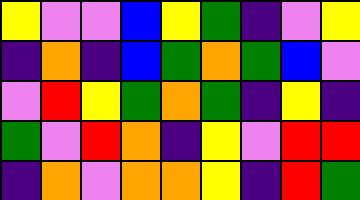[["yellow", "violet", "violet", "blue", "yellow", "green", "indigo", "violet", "yellow"], ["indigo", "orange", "indigo", "blue", "green", "orange", "green", "blue", "violet"], ["violet", "red", "yellow", "green", "orange", "green", "indigo", "yellow", "indigo"], ["green", "violet", "red", "orange", "indigo", "yellow", "violet", "red", "red"], ["indigo", "orange", "violet", "orange", "orange", "yellow", "indigo", "red", "green"]]